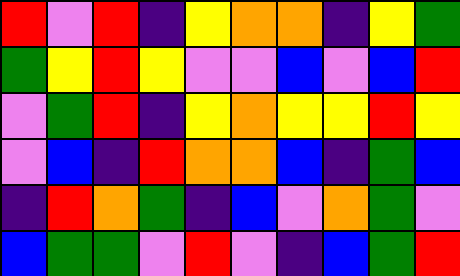[["red", "violet", "red", "indigo", "yellow", "orange", "orange", "indigo", "yellow", "green"], ["green", "yellow", "red", "yellow", "violet", "violet", "blue", "violet", "blue", "red"], ["violet", "green", "red", "indigo", "yellow", "orange", "yellow", "yellow", "red", "yellow"], ["violet", "blue", "indigo", "red", "orange", "orange", "blue", "indigo", "green", "blue"], ["indigo", "red", "orange", "green", "indigo", "blue", "violet", "orange", "green", "violet"], ["blue", "green", "green", "violet", "red", "violet", "indigo", "blue", "green", "red"]]